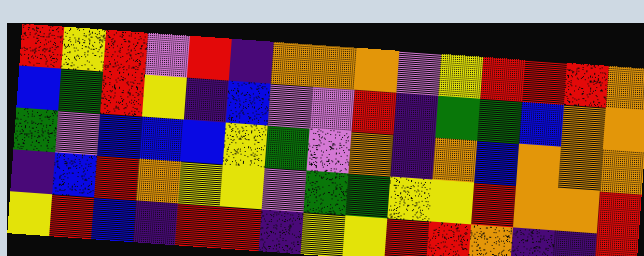[["red", "yellow", "red", "violet", "red", "indigo", "orange", "orange", "orange", "violet", "yellow", "red", "red", "red", "orange"], ["blue", "green", "red", "yellow", "indigo", "blue", "violet", "violet", "red", "indigo", "green", "green", "blue", "orange", "orange"], ["green", "violet", "blue", "blue", "blue", "yellow", "green", "violet", "orange", "indigo", "orange", "blue", "orange", "orange", "orange"], ["indigo", "blue", "red", "orange", "yellow", "yellow", "violet", "green", "green", "yellow", "yellow", "red", "orange", "orange", "red"], ["yellow", "red", "blue", "indigo", "red", "red", "indigo", "yellow", "yellow", "red", "red", "orange", "indigo", "indigo", "red"]]